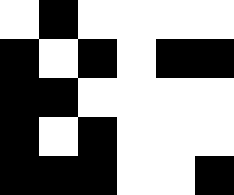[["white", "black", "white", "white", "white", "white"], ["black", "white", "black", "white", "black", "black"], ["black", "black", "white", "white", "white", "white"], ["black", "white", "black", "white", "white", "white"], ["black", "black", "black", "white", "white", "black"]]